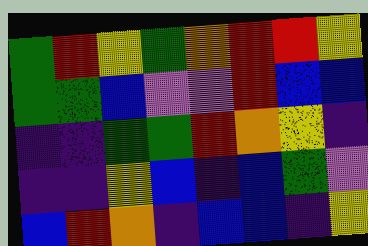[["green", "red", "yellow", "green", "orange", "red", "red", "yellow"], ["green", "green", "blue", "violet", "violet", "red", "blue", "blue"], ["indigo", "indigo", "green", "green", "red", "orange", "yellow", "indigo"], ["indigo", "indigo", "yellow", "blue", "indigo", "blue", "green", "violet"], ["blue", "red", "orange", "indigo", "blue", "blue", "indigo", "yellow"]]